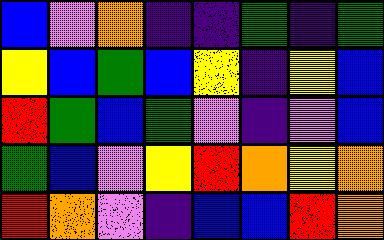[["blue", "violet", "orange", "indigo", "indigo", "green", "indigo", "green"], ["yellow", "blue", "green", "blue", "yellow", "indigo", "yellow", "blue"], ["red", "green", "blue", "green", "violet", "indigo", "violet", "blue"], ["green", "blue", "violet", "yellow", "red", "orange", "yellow", "orange"], ["red", "orange", "violet", "indigo", "blue", "blue", "red", "orange"]]